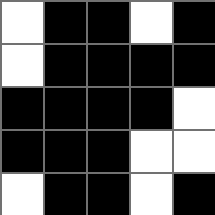[["white", "black", "black", "white", "black"], ["white", "black", "black", "black", "black"], ["black", "black", "black", "black", "white"], ["black", "black", "black", "white", "white"], ["white", "black", "black", "white", "black"]]